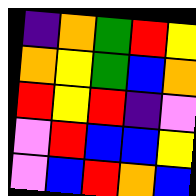[["indigo", "orange", "green", "red", "yellow"], ["orange", "yellow", "green", "blue", "orange"], ["red", "yellow", "red", "indigo", "violet"], ["violet", "red", "blue", "blue", "yellow"], ["violet", "blue", "red", "orange", "blue"]]